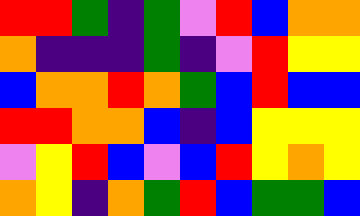[["red", "red", "green", "indigo", "green", "violet", "red", "blue", "orange", "orange"], ["orange", "indigo", "indigo", "indigo", "green", "indigo", "violet", "red", "yellow", "yellow"], ["blue", "orange", "orange", "red", "orange", "green", "blue", "red", "blue", "blue"], ["red", "red", "orange", "orange", "blue", "indigo", "blue", "yellow", "yellow", "yellow"], ["violet", "yellow", "red", "blue", "violet", "blue", "red", "yellow", "orange", "yellow"], ["orange", "yellow", "indigo", "orange", "green", "red", "blue", "green", "green", "blue"]]